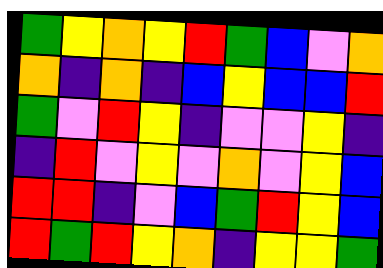[["green", "yellow", "orange", "yellow", "red", "green", "blue", "violet", "orange"], ["orange", "indigo", "orange", "indigo", "blue", "yellow", "blue", "blue", "red"], ["green", "violet", "red", "yellow", "indigo", "violet", "violet", "yellow", "indigo"], ["indigo", "red", "violet", "yellow", "violet", "orange", "violet", "yellow", "blue"], ["red", "red", "indigo", "violet", "blue", "green", "red", "yellow", "blue"], ["red", "green", "red", "yellow", "orange", "indigo", "yellow", "yellow", "green"]]